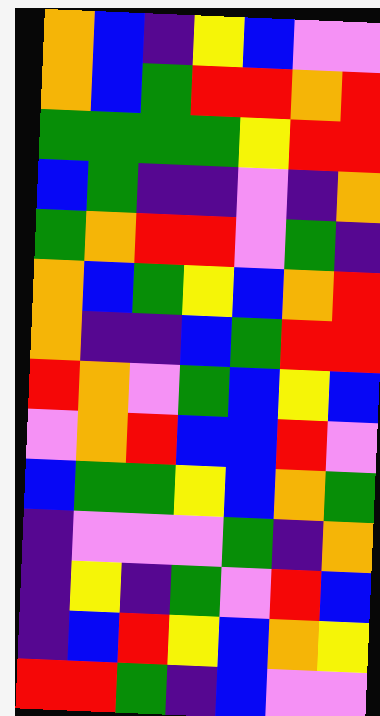[["orange", "blue", "indigo", "yellow", "blue", "violet", "violet"], ["orange", "blue", "green", "red", "red", "orange", "red"], ["green", "green", "green", "green", "yellow", "red", "red"], ["blue", "green", "indigo", "indigo", "violet", "indigo", "orange"], ["green", "orange", "red", "red", "violet", "green", "indigo"], ["orange", "blue", "green", "yellow", "blue", "orange", "red"], ["orange", "indigo", "indigo", "blue", "green", "red", "red"], ["red", "orange", "violet", "green", "blue", "yellow", "blue"], ["violet", "orange", "red", "blue", "blue", "red", "violet"], ["blue", "green", "green", "yellow", "blue", "orange", "green"], ["indigo", "violet", "violet", "violet", "green", "indigo", "orange"], ["indigo", "yellow", "indigo", "green", "violet", "red", "blue"], ["indigo", "blue", "red", "yellow", "blue", "orange", "yellow"], ["red", "red", "green", "indigo", "blue", "violet", "violet"]]